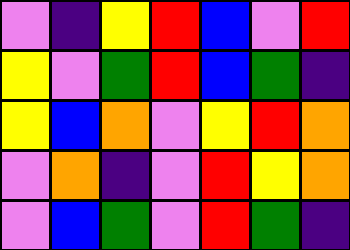[["violet", "indigo", "yellow", "red", "blue", "violet", "red"], ["yellow", "violet", "green", "red", "blue", "green", "indigo"], ["yellow", "blue", "orange", "violet", "yellow", "red", "orange"], ["violet", "orange", "indigo", "violet", "red", "yellow", "orange"], ["violet", "blue", "green", "violet", "red", "green", "indigo"]]